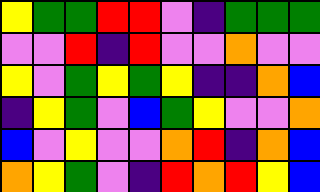[["yellow", "green", "green", "red", "red", "violet", "indigo", "green", "green", "green"], ["violet", "violet", "red", "indigo", "red", "violet", "violet", "orange", "violet", "violet"], ["yellow", "violet", "green", "yellow", "green", "yellow", "indigo", "indigo", "orange", "blue"], ["indigo", "yellow", "green", "violet", "blue", "green", "yellow", "violet", "violet", "orange"], ["blue", "violet", "yellow", "violet", "violet", "orange", "red", "indigo", "orange", "blue"], ["orange", "yellow", "green", "violet", "indigo", "red", "orange", "red", "yellow", "blue"]]